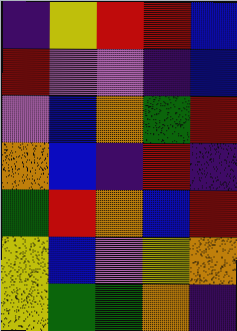[["indigo", "yellow", "red", "red", "blue"], ["red", "violet", "violet", "indigo", "blue"], ["violet", "blue", "orange", "green", "red"], ["orange", "blue", "indigo", "red", "indigo"], ["green", "red", "orange", "blue", "red"], ["yellow", "blue", "violet", "yellow", "orange"], ["yellow", "green", "green", "orange", "indigo"]]